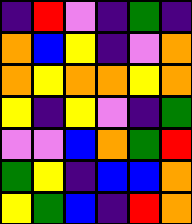[["indigo", "red", "violet", "indigo", "green", "indigo"], ["orange", "blue", "yellow", "indigo", "violet", "orange"], ["orange", "yellow", "orange", "orange", "yellow", "orange"], ["yellow", "indigo", "yellow", "violet", "indigo", "green"], ["violet", "violet", "blue", "orange", "green", "red"], ["green", "yellow", "indigo", "blue", "blue", "orange"], ["yellow", "green", "blue", "indigo", "red", "orange"]]